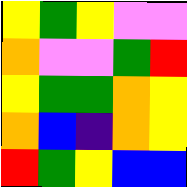[["yellow", "green", "yellow", "violet", "violet"], ["orange", "violet", "violet", "green", "red"], ["yellow", "green", "green", "orange", "yellow"], ["orange", "blue", "indigo", "orange", "yellow"], ["red", "green", "yellow", "blue", "blue"]]